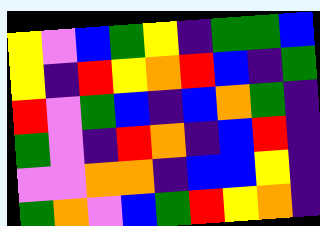[["yellow", "violet", "blue", "green", "yellow", "indigo", "green", "green", "blue"], ["yellow", "indigo", "red", "yellow", "orange", "red", "blue", "indigo", "green"], ["red", "violet", "green", "blue", "indigo", "blue", "orange", "green", "indigo"], ["green", "violet", "indigo", "red", "orange", "indigo", "blue", "red", "indigo"], ["violet", "violet", "orange", "orange", "indigo", "blue", "blue", "yellow", "indigo"], ["green", "orange", "violet", "blue", "green", "red", "yellow", "orange", "indigo"]]